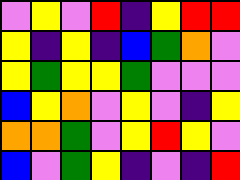[["violet", "yellow", "violet", "red", "indigo", "yellow", "red", "red"], ["yellow", "indigo", "yellow", "indigo", "blue", "green", "orange", "violet"], ["yellow", "green", "yellow", "yellow", "green", "violet", "violet", "violet"], ["blue", "yellow", "orange", "violet", "yellow", "violet", "indigo", "yellow"], ["orange", "orange", "green", "violet", "yellow", "red", "yellow", "violet"], ["blue", "violet", "green", "yellow", "indigo", "violet", "indigo", "red"]]